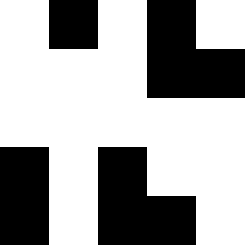[["white", "black", "white", "black", "white"], ["white", "white", "white", "black", "black"], ["white", "white", "white", "white", "white"], ["black", "white", "black", "white", "white"], ["black", "white", "black", "black", "white"]]